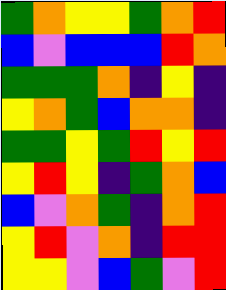[["green", "orange", "yellow", "yellow", "green", "orange", "red"], ["blue", "violet", "blue", "blue", "blue", "red", "orange"], ["green", "green", "green", "orange", "indigo", "yellow", "indigo"], ["yellow", "orange", "green", "blue", "orange", "orange", "indigo"], ["green", "green", "yellow", "green", "red", "yellow", "red"], ["yellow", "red", "yellow", "indigo", "green", "orange", "blue"], ["blue", "violet", "orange", "green", "indigo", "orange", "red"], ["yellow", "red", "violet", "orange", "indigo", "red", "red"], ["yellow", "yellow", "violet", "blue", "green", "violet", "red"]]